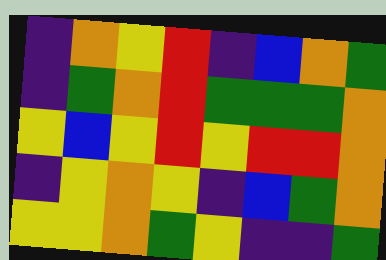[["indigo", "orange", "yellow", "red", "indigo", "blue", "orange", "green"], ["indigo", "green", "orange", "red", "green", "green", "green", "orange"], ["yellow", "blue", "yellow", "red", "yellow", "red", "red", "orange"], ["indigo", "yellow", "orange", "yellow", "indigo", "blue", "green", "orange"], ["yellow", "yellow", "orange", "green", "yellow", "indigo", "indigo", "green"]]